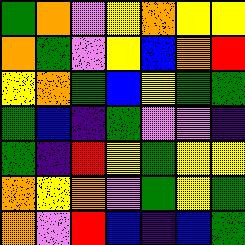[["green", "orange", "violet", "yellow", "orange", "yellow", "yellow"], ["orange", "green", "violet", "yellow", "blue", "orange", "red"], ["yellow", "orange", "green", "blue", "yellow", "green", "green"], ["green", "blue", "indigo", "green", "violet", "violet", "indigo"], ["green", "indigo", "red", "yellow", "green", "yellow", "yellow"], ["orange", "yellow", "orange", "violet", "green", "yellow", "green"], ["orange", "violet", "red", "blue", "indigo", "blue", "green"]]